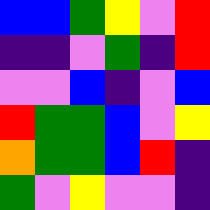[["blue", "blue", "green", "yellow", "violet", "red"], ["indigo", "indigo", "violet", "green", "indigo", "red"], ["violet", "violet", "blue", "indigo", "violet", "blue"], ["red", "green", "green", "blue", "violet", "yellow"], ["orange", "green", "green", "blue", "red", "indigo"], ["green", "violet", "yellow", "violet", "violet", "indigo"]]